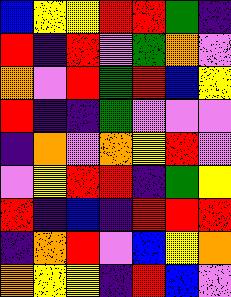[["blue", "yellow", "yellow", "red", "red", "green", "indigo"], ["red", "indigo", "red", "violet", "green", "orange", "violet"], ["orange", "violet", "red", "green", "red", "blue", "yellow"], ["red", "indigo", "indigo", "green", "violet", "violet", "violet"], ["indigo", "orange", "violet", "orange", "yellow", "red", "violet"], ["violet", "yellow", "red", "red", "indigo", "green", "yellow"], ["red", "indigo", "blue", "indigo", "red", "red", "red"], ["indigo", "orange", "red", "violet", "blue", "yellow", "orange"], ["orange", "yellow", "yellow", "indigo", "red", "blue", "violet"]]